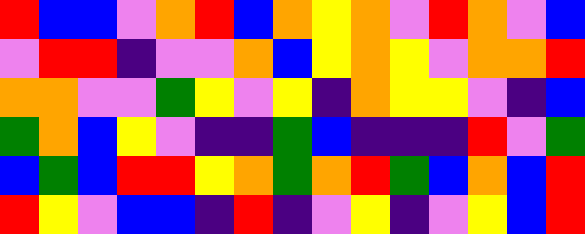[["red", "blue", "blue", "violet", "orange", "red", "blue", "orange", "yellow", "orange", "violet", "red", "orange", "violet", "blue"], ["violet", "red", "red", "indigo", "violet", "violet", "orange", "blue", "yellow", "orange", "yellow", "violet", "orange", "orange", "red"], ["orange", "orange", "violet", "violet", "green", "yellow", "violet", "yellow", "indigo", "orange", "yellow", "yellow", "violet", "indigo", "blue"], ["green", "orange", "blue", "yellow", "violet", "indigo", "indigo", "green", "blue", "indigo", "indigo", "indigo", "red", "violet", "green"], ["blue", "green", "blue", "red", "red", "yellow", "orange", "green", "orange", "red", "green", "blue", "orange", "blue", "red"], ["red", "yellow", "violet", "blue", "blue", "indigo", "red", "indigo", "violet", "yellow", "indigo", "violet", "yellow", "blue", "red"]]